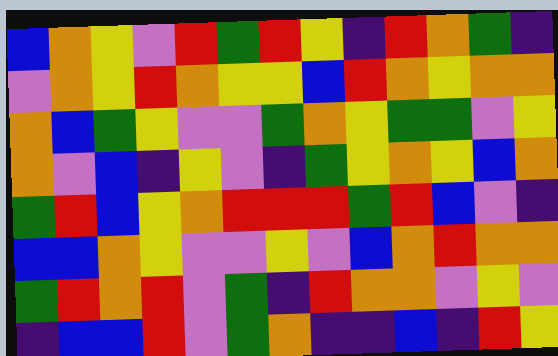[["blue", "orange", "yellow", "violet", "red", "green", "red", "yellow", "indigo", "red", "orange", "green", "indigo"], ["violet", "orange", "yellow", "red", "orange", "yellow", "yellow", "blue", "red", "orange", "yellow", "orange", "orange"], ["orange", "blue", "green", "yellow", "violet", "violet", "green", "orange", "yellow", "green", "green", "violet", "yellow"], ["orange", "violet", "blue", "indigo", "yellow", "violet", "indigo", "green", "yellow", "orange", "yellow", "blue", "orange"], ["green", "red", "blue", "yellow", "orange", "red", "red", "red", "green", "red", "blue", "violet", "indigo"], ["blue", "blue", "orange", "yellow", "violet", "violet", "yellow", "violet", "blue", "orange", "red", "orange", "orange"], ["green", "red", "orange", "red", "violet", "green", "indigo", "red", "orange", "orange", "violet", "yellow", "violet"], ["indigo", "blue", "blue", "red", "violet", "green", "orange", "indigo", "indigo", "blue", "indigo", "red", "yellow"]]